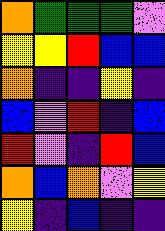[["orange", "green", "green", "green", "violet"], ["yellow", "yellow", "red", "blue", "blue"], ["orange", "indigo", "indigo", "yellow", "indigo"], ["blue", "violet", "red", "indigo", "blue"], ["red", "violet", "indigo", "red", "blue"], ["orange", "blue", "orange", "violet", "yellow"], ["yellow", "indigo", "blue", "indigo", "indigo"]]